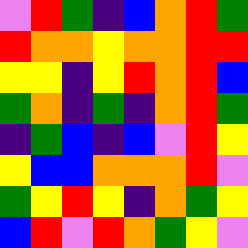[["violet", "red", "green", "indigo", "blue", "orange", "red", "green"], ["red", "orange", "orange", "yellow", "orange", "orange", "red", "red"], ["yellow", "yellow", "indigo", "yellow", "red", "orange", "red", "blue"], ["green", "orange", "indigo", "green", "indigo", "orange", "red", "green"], ["indigo", "green", "blue", "indigo", "blue", "violet", "red", "yellow"], ["yellow", "blue", "blue", "orange", "orange", "orange", "red", "violet"], ["green", "yellow", "red", "yellow", "indigo", "orange", "green", "yellow"], ["blue", "red", "violet", "red", "orange", "green", "yellow", "violet"]]